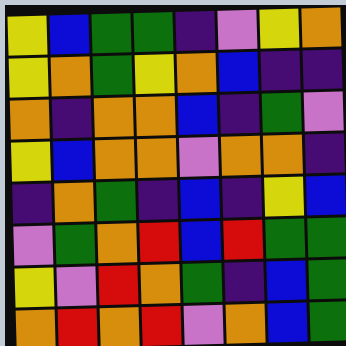[["yellow", "blue", "green", "green", "indigo", "violet", "yellow", "orange"], ["yellow", "orange", "green", "yellow", "orange", "blue", "indigo", "indigo"], ["orange", "indigo", "orange", "orange", "blue", "indigo", "green", "violet"], ["yellow", "blue", "orange", "orange", "violet", "orange", "orange", "indigo"], ["indigo", "orange", "green", "indigo", "blue", "indigo", "yellow", "blue"], ["violet", "green", "orange", "red", "blue", "red", "green", "green"], ["yellow", "violet", "red", "orange", "green", "indigo", "blue", "green"], ["orange", "red", "orange", "red", "violet", "orange", "blue", "green"]]